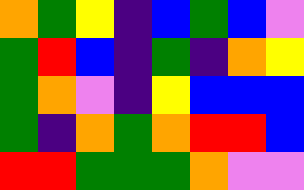[["orange", "green", "yellow", "indigo", "blue", "green", "blue", "violet"], ["green", "red", "blue", "indigo", "green", "indigo", "orange", "yellow"], ["green", "orange", "violet", "indigo", "yellow", "blue", "blue", "blue"], ["green", "indigo", "orange", "green", "orange", "red", "red", "blue"], ["red", "red", "green", "green", "green", "orange", "violet", "violet"]]